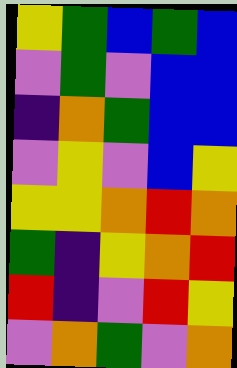[["yellow", "green", "blue", "green", "blue"], ["violet", "green", "violet", "blue", "blue"], ["indigo", "orange", "green", "blue", "blue"], ["violet", "yellow", "violet", "blue", "yellow"], ["yellow", "yellow", "orange", "red", "orange"], ["green", "indigo", "yellow", "orange", "red"], ["red", "indigo", "violet", "red", "yellow"], ["violet", "orange", "green", "violet", "orange"]]